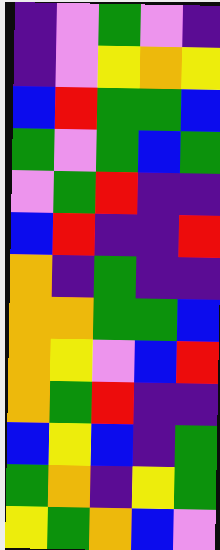[["indigo", "violet", "green", "violet", "indigo"], ["indigo", "violet", "yellow", "orange", "yellow"], ["blue", "red", "green", "green", "blue"], ["green", "violet", "green", "blue", "green"], ["violet", "green", "red", "indigo", "indigo"], ["blue", "red", "indigo", "indigo", "red"], ["orange", "indigo", "green", "indigo", "indigo"], ["orange", "orange", "green", "green", "blue"], ["orange", "yellow", "violet", "blue", "red"], ["orange", "green", "red", "indigo", "indigo"], ["blue", "yellow", "blue", "indigo", "green"], ["green", "orange", "indigo", "yellow", "green"], ["yellow", "green", "orange", "blue", "violet"]]